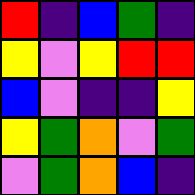[["red", "indigo", "blue", "green", "indigo"], ["yellow", "violet", "yellow", "red", "red"], ["blue", "violet", "indigo", "indigo", "yellow"], ["yellow", "green", "orange", "violet", "green"], ["violet", "green", "orange", "blue", "indigo"]]